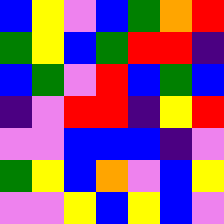[["blue", "yellow", "violet", "blue", "green", "orange", "red"], ["green", "yellow", "blue", "green", "red", "red", "indigo"], ["blue", "green", "violet", "red", "blue", "green", "blue"], ["indigo", "violet", "red", "red", "indigo", "yellow", "red"], ["violet", "violet", "blue", "blue", "blue", "indigo", "violet"], ["green", "yellow", "blue", "orange", "violet", "blue", "yellow"], ["violet", "violet", "yellow", "blue", "yellow", "blue", "violet"]]